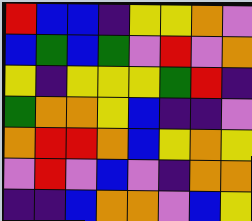[["red", "blue", "blue", "indigo", "yellow", "yellow", "orange", "violet"], ["blue", "green", "blue", "green", "violet", "red", "violet", "orange"], ["yellow", "indigo", "yellow", "yellow", "yellow", "green", "red", "indigo"], ["green", "orange", "orange", "yellow", "blue", "indigo", "indigo", "violet"], ["orange", "red", "red", "orange", "blue", "yellow", "orange", "yellow"], ["violet", "red", "violet", "blue", "violet", "indigo", "orange", "orange"], ["indigo", "indigo", "blue", "orange", "orange", "violet", "blue", "yellow"]]